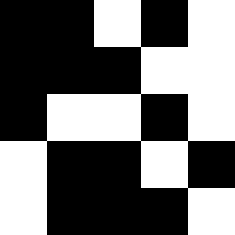[["black", "black", "white", "black", "white"], ["black", "black", "black", "white", "white"], ["black", "white", "white", "black", "white"], ["white", "black", "black", "white", "black"], ["white", "black", "black", "black", "white"]]